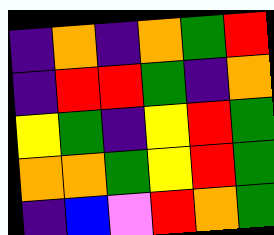[["indigo", "orange", "indigo", "orange", "green", "red"], ["indigo", "red", "red", "green", "indigo", "orange"], ["yellow", "green", "indigo", "yellow", "red", "green"], ["orange", "orange", "green", "yellow", "red", "green"], ["indigo", "blue", "violet", "red", "orange", "green"]]